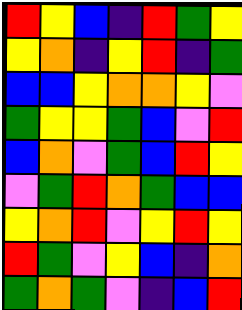[["red", "yellow", "blue", "indigo", "red", "green", "yellow"], ["yellow", "orange", "indigo", "yellow", "red", "indigo", "green"], ["blue", "blue", "yellow", "orange", "orange", "yellow", "violet"], ["green", "yellow", "yellow", "green", "blue", "violet", "red"], ["blue", "orange", "violet", "green", "blue", "red", "yellow"], ["violet", "green", "red", "orange", "green", "blue", "blue"], ["yellow", "orange", "red", "violet", "yellow", "red", "yellow"], ["red", "green", "violet", "yellow", "blue", "indigo", "orange"], ["green", "orange", "green", "violet", "indigo", "blue", "red"]]